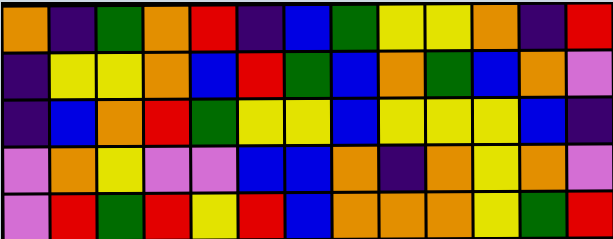[["orange", "indigo", "green", "orange", "red", "indigo", "blue", "green", "yellow", "yellow", "orange", "indigo", "red"], ["indigo", "yellow", "yellow", "orange", "blue", "red", "green", "blue", "orange", "green", "blue", "orange", "violet"], ["indigo", "blue", "orange", "red", "green", "yellow", "yellow", "blue", "yellow", "yellow", "yellow", "blue", "indigo"], ["violet", "orange", "yellow", "violet", "violet", "blue", "blue", "orange", "indigo", "orange", "yellow", "orange", "violet"], ["violet", "red", "green", "red", "yellow", "red", "blue", "orange", "orange", "orange", "yellow", "green", "red"]]